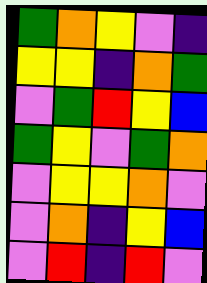[["green", "orange", "yellow", "violet", "indigo"], ["yellow", "yellow", "indigo", "orange", "green"], ["violet", "green", "red", "yellow", "blue"], ["green", "yellow", "violet", "green", "orange"], ["violet", "yellow", "yellow", "orange", "violet"], ["violet", "orange", "indigo", "yellow", "blue"], ["violet", "red", "indigo", "red", "violet"]]